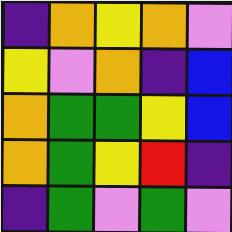[["indigo", "orange", "yellow", "orange", "violet"], ["yellow", "violet", "orange", "indigo", "blue"], ["orange", "green", "green", "yellow", "blue"], ["orange", "green", "yellow", "red", "indigo"], ["indigo", "green", "violet", "green", "violet"]]